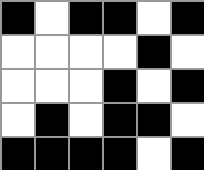[["black", "white", "black", "black", "white", "black"], ["white", "white", "white", "white", "black", "white"], ["white", "white", "white", "black", "white", "black"], ["white", "black", "white", "black", "black", "white"], ["black", "black", "black", "black", "white", "black"]]